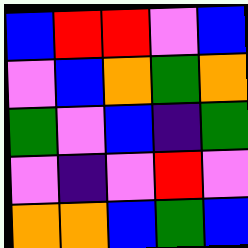[["blue", "red", "red", "violet", "blue"], ["violet", "blue", "orange", "green", "orange"], ["green", "violet", "blue", "indigo", "green"], ["violet", "indigo", "violet", "red", "violet"], ["orange", "orange", "blue", "green", "blue"]]